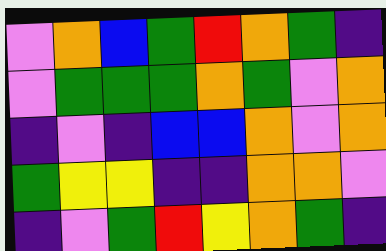[["violet", "orange", "blue", "green", "red", "orange", "green", "indigo"], ["violet", "green", "green", "green", "orange", "green", "violet", "orange"], ["indigo", "violet", "indigo", "blue", "blue", "orange", "violet", "orange"], ["green", "yellow", "yellow", "indigo", "indigo", "orange", "orange", "violet"], ["indigo", "violet", "green", "red", "yellow", "orange", "green", "indigo"]]